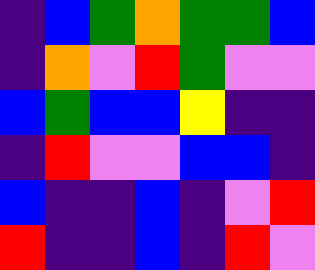[["indigo", "blue", "green", "orange", "green", "green", "blue"], ["indigo", "orange", "violet", "red", "green", "violet", "violet"], ["blue", "green", "blue", "blue", "yellow", "indigo", "indigo"], ["indigo", "red", "violet", "violet", "blue", "blue", "indigo"], ["blue", "indigo", "indigo", "blue", "indigo", "violet", "red"], ["red", "indigo", "indigo", "blue", "indigo", "red", "violet"]]